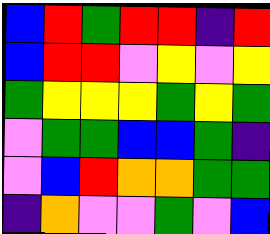[["blue", "red", "green", "red", "red", "indigo", "red"], ["blue", "red", "red", "violet", "yellow", "violet", "yellow"], ["green", "yellow", "yellow", "yellow", "green", "yellow", "green"], ["violet", "green", "green", "blue", "blue", "green", "indigo"], ["violet", "blue", "red", "orange", "orange", "green", "green"], ["indigo", "orange", "violet", "violet", "green", "violet", "blue"]]